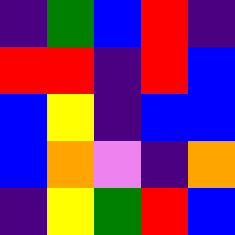[["indigo", "green", "blue", "red", "indigo"], ["red", "red", "indigo", "red", "blue"], ["blue", "yellow", "indigo", "blue", "blue"], ["blue", "orange", "violet", "indigo", "orange"], ["indigo", "yellow", "green", "red", "blue"]]